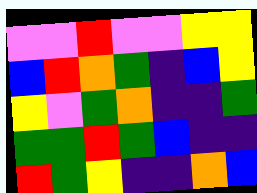[["violet", "violet", "red", "violet", "violet", "yellow", "yellow"], ["blue", "red", "orange", "green", "indigo", "blue", "yellow"], ["yellow", "violet", "green", "orange", "indigo", "indigo", "green"], ["green", "green", "red", "green", "blue", "indigo", "indigo"], ["red", "green", "yellow", "indigo", "indigo", "orange", "blue"]]